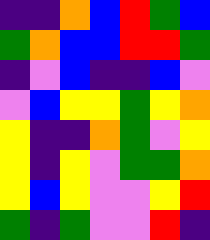[["indigo", "indigo", "orange", "blue", "red", "green", "blue"], ["green", "orange", "blue", "blue", "red", "red", "green"], ["indigo", "violet", "blue", "indigo", "indigo", "blue", "violet"], ["violet", "blue", "yellow", "yellow", "green", "yellow", "orange"], ["yellow", "indigo", "indigo", "orange", "green", "violet", "yellow"], ["yellow", "indigo", "yellow", "violet", "green", "green", "orange"], ["yellow", "blue", "yellow", "violet", "violet", "yellow", "red"], ["green", "indigo", "green", "violet", "violet", "red", "indigo"]]